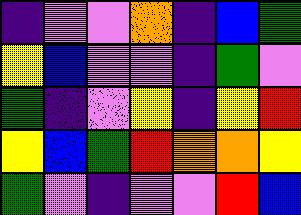[["indigo", "violet", "violet", "orange", "indigo", "blue", "green"], ["yellow", "blue", "violet", "violet", "indigo", "green", "violet"], ["green", "indigo", "violet", "yellow", "indigo", "yellow", "red"], ["yellow", "blue", "green", "red", "orange", "orange", "yellow"], ["green", "violet", "indigo", "violet", "violet", "red", "blue"]]